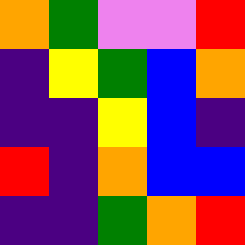[["orange", "green", "violet", "violet", "red"], ["indigo", "yellow", "green", "blue", "orange"], ["indigo", "indigo", "yellow", "blue", "indigo"], ["red", "indigo", "orange", "blue", "blue"], ["indigo", "indigo", "green", "orange", "red"]]